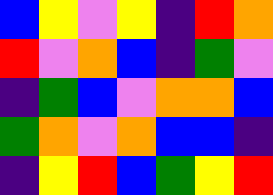[["blue", "yellow", "violet", "yellow", "indigo", "red", "orange"], ["red", "violet", "orange", "blue", "indigo", "green", "violet"], ["indigo", "green", "blue", "violet", "orange", "orange", "blue"], ["green", "orange", "violet", "orange", "blue", "blue", "indigo"], ["indigo", "yellow", "red", "blue", "green", "yellow", "red"]]